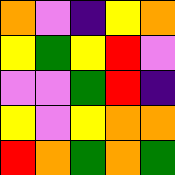[["orange", "violet", "indigo", "yellow", "orange"], ["yellow", "green", "yellow", "red", "violet"], ["violet", "violet", "green", "red", "indigo"], ["yellow", "violet", "yellow", "orange", "orange"], ["red", "orange", "green", "orange", "green"]]